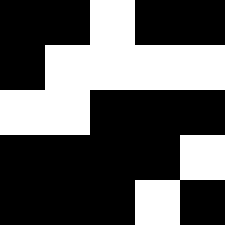[["black", "black", "white", "black", "black"], ["black", "white", "white", "white", "white"], ["white", "white", "black", "black", "black"], ["black", "black", "black", "black", "white"], ["black", "black", "black", "white", "black"]]